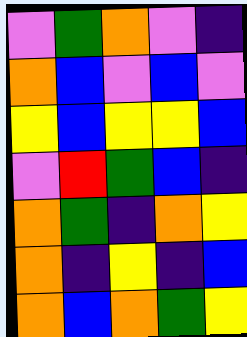[["violet", "green", "orange", "violet", "indigo"], ["orange", "blue", "violet", "blue", "violet"], ["yellow", "blue", "yellow", "yellow", "blue"], ["violet", "red", "green", "blue", "indigo"], ["orange", "green", "indigo", "orange", "yellow"], ["orange", "indigo", "yellow", "indigo", "blue"], ["orange", "blue", "orange", "green", "yellow"]]